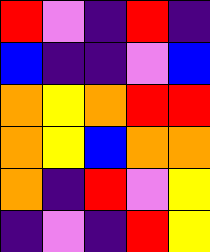[["red", "violet", "indigo", "red", "indigo"], ["blue", "indigo", "indigo", "violet", "blue"], ["orange", "yellow", "orange", "red", "red"], ["orange", "yellow", "blue", "orange", "orange"], ["orange", "indigo", "red", "violet", "yellow"], ["indigo", "violet", "indigo", "red", "yellow"]]